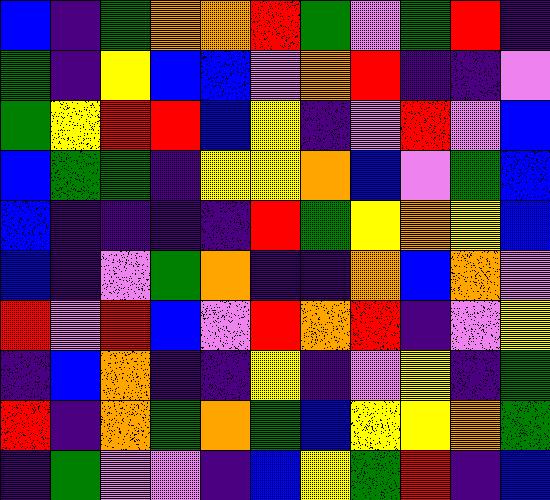[["blue", "indigo", "green", "orange", "orange", "red", "green", "violet", "green", "red", "indigo"], ["green", "indigo", "yellow", "blue", "blue", "violet", "orange", "red", "indigo", "indigo", "violet"], ["green", "yellow", "red", "red", "blue", "yellow", "indigo", "violet", "red", "violet", "blue"], ["blue", "green", "green", "indigo", "yellow", "yellow", "orange", "blue", "violet", "green", "blue"], ["blue", "indigo", "indigo", "indigo", "indigo", "red", "green", "yellow", "orange", "yellow", "blue"], ["blue", "indigo", "violet", "green", "orange", "indigo", "indigo", "orange", "blue", "orange", "violet"], ["red", "violet", "red", "blue", "violet", "red", "orange", "red", "indigo", "violet", "yellow"], ["indigo", "blue", "orange", "indigo", "indigo", "yellow", "indigo", "violet", "yellow", "indigo", "green"], ["red", "indigo", "orange", "green", "orange", "green", "blue", "yellow", "yellow", "orange", "green"], ["indigo", "green", "violet", "violet", "indigo", "blue", "yellow", "green", "red", "indigo", "blue"]]